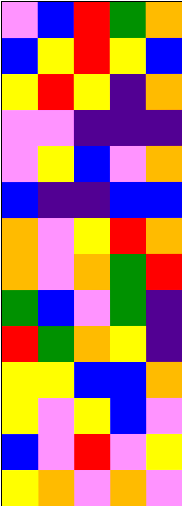[["violet", "blue", "red", "green", "orange"], ["blue", "yellow", "red", "yellow", "blue"], ["yellow", "red", "yellow", "indigo", "orange"], ["violet", "violet", "indigo", "indigo", "indigo"], ["violet", "yellow", "blue", "violet", "orange"], ["blue", "indigo", "indigo", "blue", "blue"], ["orange", "violet", "yellow", "red", "orange"], ["orange", "violet", "orange", "green", "red"], ["green", "blue", "violet", "green", "indigo"], ["red", "green", "orange", "yellow", "indigo"], ["yellow", "yellow", "blue", "blue", "orange"], ["yellow", "violet", "yellow", "blue", "violet"], ["blue", "violet", "red", "violet", "yellow"], ["yellow", "orange", "violet", "orange", "violet"]]